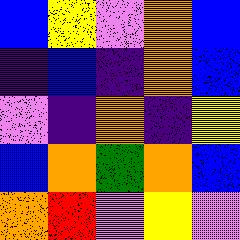[["blue", "yellow", "violet", "orange", "blue"], ["indigo", "blue", "indigo", "orange", "blue"], ["violet", "indigo", "orange", "indigo", "yellow"], ["blue", "orange", "green", "orange", "blue"], ["orange", "red", "violet", "yellow", "violet"]]